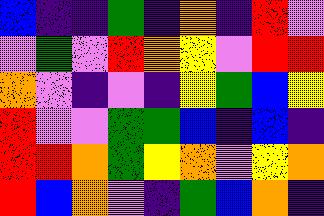[["blue", "indigo", "indigo", "green", "indigo", "orange", "indigo", "red", "violet"], ["violet", "green", "violet", "red", "orange", "yellow", "violet", "red", "red"], ["orange", "violet", "indigo", "violet", "indigo", "yellow", "green", "blue", "yellow"], ["red", "violet", "violet", "green", "green", "blue", "indigo", "blue", "indigo"], ["red", "red", "orange", "green", "yellow", "orange", "violet", "yellow", "orange"], ["red", "blue", "orange", "violet", "indigo", "green", "blue", "orange", "indigo"]]